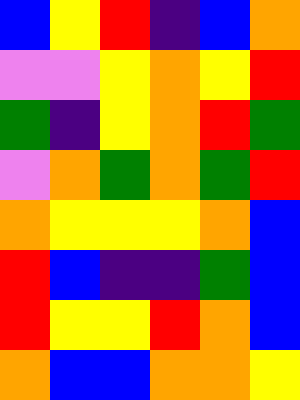[["blue", "yellow", "red", "indigo", "blue", "orange"], ["violet", "violet", "yellow", "orange", "yellow", "red"], ["green", "indigo", "yellow", "orange", "red", "green"], ["violet", "orange", "green", "orange", "green", "red"], ["orange", "yellow", "yellow", "yellow", "orange", "blue"], ["red", "blue", "indigo", "indigo", "green", "blue"], ["red", "yellow", "yellow", "red", "orange", "blue"], ["orange", "blue", "blue", "orange", "orange", "yellow"]]